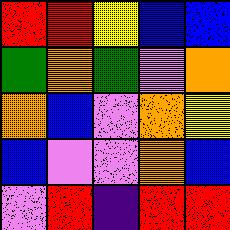[["red", "red", "yellow", "blue", "blue"], ["green", "orange", "green", "violet", "orange"], ["orange", "blue", "violet", "orange", "yellow"], ["blue", "violet", "violet", "orange", "blue"], ["violet", "red", "indigo", "red", "red"]]